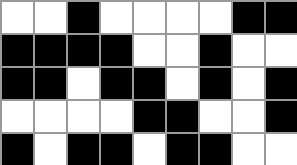[["white", "white", "black", "white", "white", "white", "white", "black", "black"], ["black", "black", "black", "black", "white", "white", "black", "white", "white"], ["black", "black", "white", "black", "black", "white", "black", "white", "black"], ["white", "white", "white", "white", "black", "black", "white", "white", "black"], ["black", "white", "black", "black", "white", "black", "black", "white", "white"]]